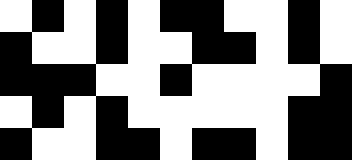[["white", "black", "white", "black", "white", "black", "black", "white", "white", "black", "white"], ["black", "white", "white", "black", "white", "white", "black", "black", "white", "black", "white"], ["black", "black", "black", "white", "white", "black", "white", "white", "white", "white", "black"], ["white", "black", "white", "black", "white", "white", "white", "white", "white", "black", "black"], ["black", "white", "white", "black", "black", "white", "black", "black", "white", "black", "black"]]